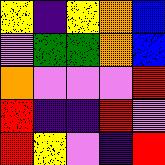[["yellow", "indigo", "yellow", "orange", "blue"], ["violet", "green", "green", "orange", "blue"], ["orange", "violet", "violet", "violet", "red"], ["red", "indigo", "indigo", "red", "violet"], ["red", "yellow", "violet", "indigo", "red"]]